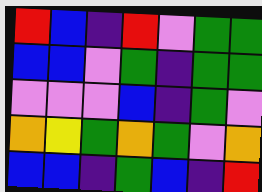[["red", "blue", "indigo", "red", "violet", "green", "green"], ["blue", "blue", "violet", "green", "indigo", "green", "green"], ["violet", "violet", "violet", "blue", "indigo", "green", "violet"], ["orange", "yellow", "green", "orange", "green", "violet", "orange"], ["blue", "blue", "indigo", "green", "blue", "indigo", "red"]]